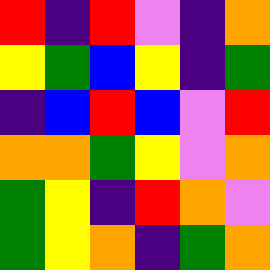[["red", "indigo", "red", "violet", "indigo", "orange"], ["yellow", "green", "blue", "yellow", "indigo", "green"], ["indigo", "blue", "red", "blue", "violet", "red"], ["orange", "orange", "green", "yellow", "violet", "orange"], ["green", "yellow", "indigo", "red", "orange", "violet"], ["green", "yellow", "orange", "indigo", "green", "orange"]]